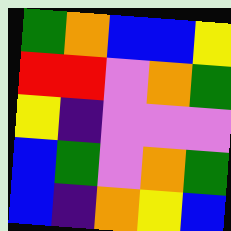[["green", "orange", "blue", "blue", "yellow"], ["red", "red", "violet", "orange", "green"], ["yellow", "indigo", "violet", "violet", "violet"], ["blue", "green", "violet", "orange", "green"], ["blue", "indigo", "orange", "yellow", "blue"]]